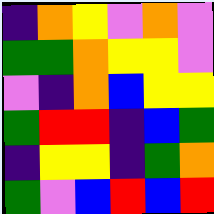[["indigo", "orange", "yellow", "violet", "orange", "violet"], ["green", "green", "orange", "yellow", "yellow", "violet"], ["violet", "indigo", "orange", "blue", "yellow", "yellow"], ["green", "red", "red", "indigo", "blue", "green"], ["indigo", "yellow", "yellow", "indigo", "green", "orange"], ["green", "violet", "blue", "red", "blue", "red"]]